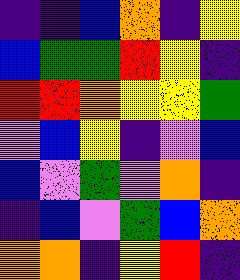[["indigo", "indigo", "blue", "orange", "indigo", "yellow"], ["blue", "green", "green", "red", "yellow", "indigo"], ["red", "red", "orange", "yellow", "yellow", "green"], ["violet", "blue", "yellow", "indigo", "violet", "blue"], ["blue", "violet", "green", "violet", "orange", "indigo"], ["indigo", "blue", "violet", "green", "blue", "orange"], ["orange", "orange", "indigo", "yellow", "red", "indigo"]]